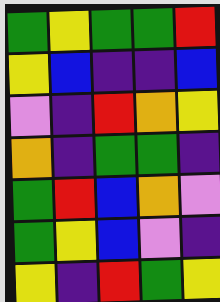[["green", "yellow", "green", "green", "red"], ["yellow", "blue", "indigo", "indigo", "blue"], ["violet", "indigo", "red", "orange", "yellow"], ["orange", "indigo", "green", "green", "indigo"], ["green", "red", "blue", "orange", "violet"], ["green", "yellow", "blue", "violet", "indigo"], ["yellow", "indigo", "red", "green", "yellow"]]